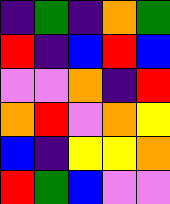[["indigo", "green", "indigo", "orange", "green"], ["red", "indigo", "blue", "red", "blue"], ["violet", "violet", "orange", "indigo", "red"], ["orange", "red", "violet", "orange", "yellow"], ["blue", "indigo", "yellow", "yellow", "orange"], ["red", "green", "blue", "violet", "violet"]]